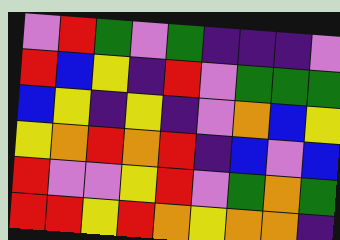[["violet", "red", "green", "violet", "green", "indigo", "indigo", "indigo", "violet"], ["red", "blue", "yellow", "indigo", "red", "violet", "green", "green", "green"], ["blue", "yellow", "indigo", "yellow", "indigo", "violet", "orange", "blue", "yellow"], ["yellow", "orange", "red", "orange", "red", "indigo", "blue", "violet", "blue"], ["red", "violet", "violet", "yellow", "red", "violet", "green", "orange", "green"], ["red", "red", "yellow", "red", "orange", "yellow", "orange", "orange", "indigo"]]